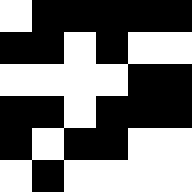[["white", "black", "black", "black", "black", "black"], ["black", "black", "white", "black", "white", "white"], ["white", "white", "white", "white", "black", "black"], ["black", "black", "white", "black", "black", "black"], ["black", "white", "black", "black", "white", "white"], ["white", "black", "white", "white", "white", "white"]]